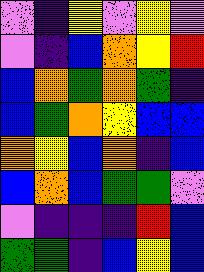[["violet", "indigo", "yellow", "violet", "yellow", "violet"], ["violet", "indigo", "blue", "orange", "yellow", "red"], ["blue", "orange", "green", "orange", "green", "indigo"], ["blue", "green", "orange", "yellow", "blue", "blue"], ["orange", "yellow", "blue", "orange", "indigo", "blue"], ["blue", "orange", "blue", "green", "green", "violet"], ["violet", "indigo", "indigo", "indigo", "red", "blue"], ["green", "green", "indigo", "blue", "yellow", "blue"]]